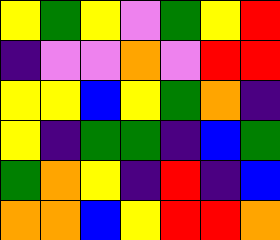[["yellow", "green", "yellow", "violet", "green", "yellow", "red"], ["indigo", "violet", "violet", "orange", "violet", "red", "red"], ["yellow", "yellow", "blue", "yellow", "green", "orange", "indigo"], ["yellow", "indigo", "green", "green", "indigo", "blue", "green"], ["green", "orange", "yellow", "indigo", "red", "indigo", "blue"], ["orange", "orange", "blue", "yellow", "red", "red", "orange"]]